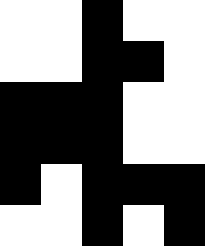[["white", "white", "black", "white", "white"], ["white", "white", "black", "black", "white"], ["black", "black", "black", "white", "white"], ["black", "black", "black", "white", "white"], ["black", "white", "black", "black", "black"], ["white", "white", "black", "white", "black"]]